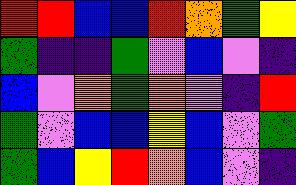[["red", "red", "blue", "blue", "red", "orange", "green", "yellow"], ["green", "indigo", "indigo", "green", "violet", "blue", "violet", "indigo"], ["blue", "violet", "orange", "green", "orange", "violet", "indigo", "red"], ["green", "violet", "blue", "blue", "yellow", "blue", "violet", "green"], ["green", "blue", "yellow", "red", "orange", "blue", "violet", "indigo"]]